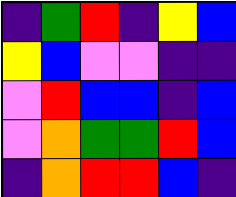[["indigo", "green", "red", "indigo", "yellow", "blue"], ["yellow", "blue", "violet", "violet", "indigo", "indigo"], ["violet", "red", "blue", "blue", "indigo", "blue"], ["violet", "orange", "green", "green", "red", "blue"], ["indigo", "orange", "red", "red", "blue", "indigo"]]